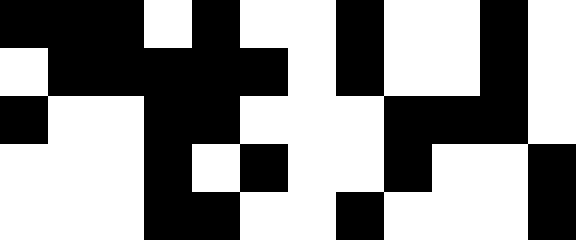[["black", "black", "black", "white", "black", "white", "white", "black", "white", "white", "black", "white"], ["white", "black", "black", "black", "black", "black", "white", "black", "white", "white", "black", "white"], ["black", "white", "white", "black", "black", "white", "white", "white", "black", "black", "black", "white"], ["white", "white", "white", "black", "white", "black", "white", "white", "black", "white", "white", "black"], ["white", "white", "white", "black", "black", "white", "white", "black", "white", "white", "white", "black"]]